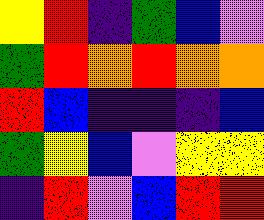[["yellow", "red", "indigo", "green", "blue", "violet"], ["green", "red", "orange", "red", "orange", "orange"], ["red", "blue", "indigo", "indigo", "indigo", "blue"], ["green", "yellow", "blue", "violet", "yellow", "yellow"], ["indigo", "red", "violet", "blue", "red", "red"]]